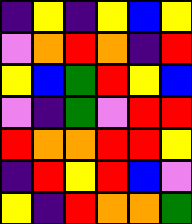[["indigo", "yellow", "indigo", "yellow", "blue", "yellow"], ["violet", "orange", "red", "orange", "indigo", "red"], ["yellow", "blue", "green", "red", "yellow", "blue"], ["violet", "indigo", "green", "violet", "red", "red"], ["red", "orange", "orange", "red", "red", "yellow"], ["indigo", "red", "yellow", "red", "blue", "violet"], ["yellow", "indigo", "red", "orange", "orange", "green"]]